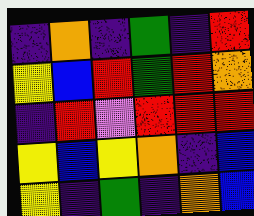[["indigo", "orange", "indigo", "green", "indigo", "red"], ["yellow", "blue", "red", "green", "red", "orange"], ["indigo", "red", "violet", "red", "red", "red"], ["yellow", "blue", "yellow", "orange", "indigo", "blue"], ["yellow", "indigo", "green", "indigo", "orange", "blue"]]